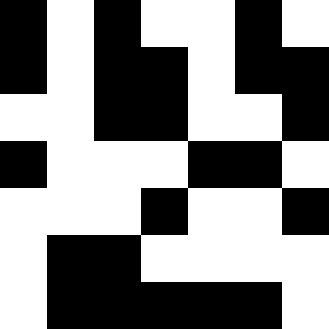[["black", "white", "black", "white", "white", "black", "white"], ["black", "white", "black", "black", "white", "black", "black"], ["white", "white", "black", "black", "white", "white", "black"], ["black", "white", "white", "white", "black", "black", "white"], ["white", "white", "white", "black", "white", "white", "black"], ["white", "black", "black", "white", "white", "white", "white"], ["white", "black", "black", "black", "black", "black", "white"]]